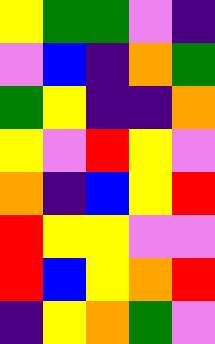[["yellow", "green", "green", "violet", "indigo"], ["violet", "blue", "indigo", "orange", "green"], ["green", "yellow", "indigo", "indigo", "orange"], ["yellow", "violet", "red", "yellow", "violet"], ["orange", "indigo", "blue", "yellow", "red"], ["red", "yellow", "yellow", "violet", "violet"], ["red", "blue", "yellow", "orange", "red"], ["indigo", "yellow", "orange", "green", "violet"]]